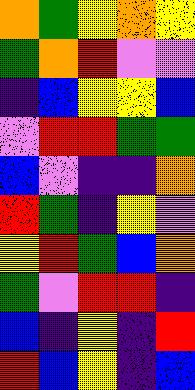[["orange", "green", "yellow", "orange", "yellow"], ["green", "orange", "red", "violet", "violet"], ["indigo", "blue", "yellow", "yellow", "blue"], ["violet", "red", "red", "green", "green"], ["blue", "violet", "indigo", "indigo", "orange"], ["red", "green", "indigo", "yellow", "violet"], ["yellow", "red", "green", "blue", "orange"], ["green", "violet", "red", "red", "indigo"], ["blue", "indigo", "yellow", "indigo", "red"], ["red", "blue", "yellow", "indigo", "blue"]]